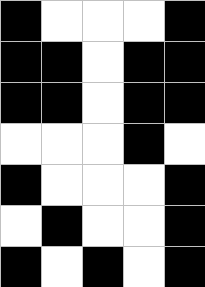[["black", "white", "white", "white", "black"], ["black", "black", "white", "black", "black"], ["black", "black", "white", "black", "black"], ["white", "white", "white", "black", "white"], ["black", "white", "white", "white", "black"], ["white", "black", "white", "white", "black"], ["black", "white", "black", "white", "black"]]